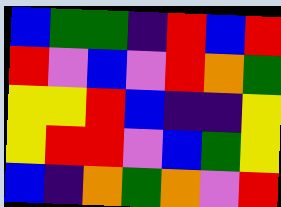[["blue", "green", "green", "indigo", "red", "blue", "red"], ["red", "violet", "blue", "violet", "red", "orange", "green"], ["yellow", "yellow", "red", "blue", "indigo", "indigo", "yellow"], ["yellow", "red", "red", "violet", "blue", "green", "yellow"], ["blue", "indigo", "orange", "green", "orange", "violet", "red"]]